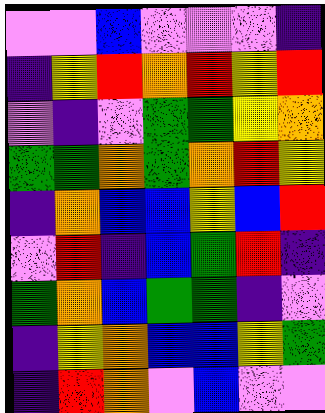[["violet", "violet", "blue", "violet", "violet", "violet", "indigo"], ["indigo", "yellow", "red", "orange", "red", "yellow", "red"], ["violet", "indigo", "violet", "green", "green", "yellow", "orange"], ["green", "green", "orange", "green", "orange", "red", "yellow"], ["indigo", "orange", "blue", "blue", "yellow", "blue", "red"], ["violet", "red", "indigo", "blue", "green", "red", "indigo"], ["green", "orange", "blue", "green", "green", "indigo", "violet"], ["indigo", "yellow", "orange", "blue", "blue", "yellow", "green"], ["indigo", "red", "orange", "violet", "blue", "violet", "violet"]]